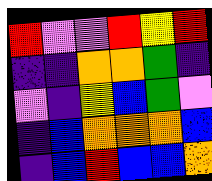[["red", "violet", "violet", "red", "yellow", "red"], ["indigo", "indigo", "orange", "orange", "green", "indigo"], ["violet", "indigo", "yellow", "blue", "green", "violet"], ["indigo", "blue", "orange", "orange", "orange", "blue"], ["indigo", "blue", "red", "blue", "blue", "orange"]]